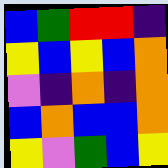[["blue", "green", "red", "red", "indigo"], ["yellow", "blue", "yellow", "blue", "orange"], ["violet", "indigo", "orange", "indigo", "orange"], ["blue", "orange", "blue", "blue", "orange"], ["yellow", "violet", "green", "blue", "yellow"]]